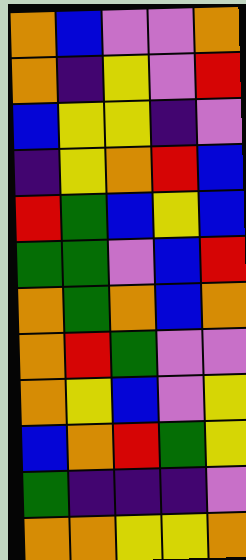[["orange", "blue", "violet", "violet", "orange"], ["orange", "indigo", "yellow", "violet", "red"], ["blue", "yellow", "yellow", "indigo", "violet"], ["indigo", "yellow", "orange", "red", "blue"], ["red", "green", "blue", "yellow", "blue"], ["green", "green", "violet", "blue", "red"], ["orange", "green", "orange", "blue", "orange"], ["orange", "red", "green", "violet", "violet"], ["orange", "yellow", "blue", "violet", "yellow"], ["blue", "orange", "red", "green", "yellow"], ["green", "indigo", "indigo", "indigo", "violet"], ["orange", "orange", "yellow", "yellow", "orange"]]